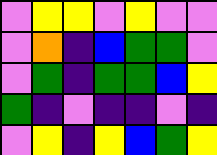[["violet", "yellow", "yellow", "violet", "yellow", "violet", "violet"], ["violet", "orange", "indigo", "blue", "green", "green", "violet"], ["violet", "green", "indigo", "green", "green", "blue", "yellow"], ["green", "indigo", "violet", "indigo", "indigo", "violet", "indigo"], ["violet", "yellow", "indigo", "yellow", "blue", "green", "yellow"]]